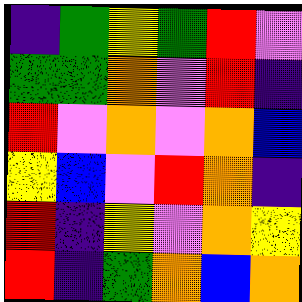[["indigo", "green", "yellow", "green", "red", "violet"], ["green", "green", "orange", "violet", "red", "indigo"], ["red", "violet", "orange", "violet", "orange", "blue"], ["yellow", "blue", "violet", "red", "orange", "indigo"], ["red", "indigo", "yellow", "violet", "orange", "yellow"], ["red", "indigo", "green", "orange", "blue", "orange"]]